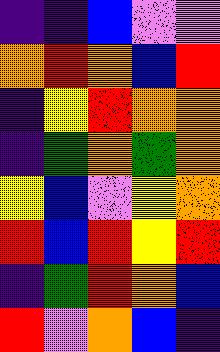[["indigo", "indigo", "blue", "violet", "violet"], ["orange", "red", "orange", "blue", "red"], ["indigo", "yellow", "red", "orange", "orange"], ["indigo", "green", "orange", "green", "orange"], ["yellow", "blue", "violet", "yellow", "orange"], ["red", "blue", "red", "yellow", "red"], ["indigo", "green", "red", "orange", "blue"], ["red", "violet", "orange", "blue", "indigo"]]